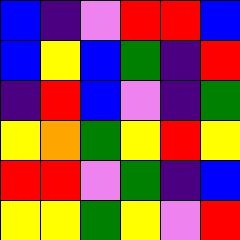[["blue", "indigo", "violet", "red", "red", "blue"], ["blue", "yellow", "blue", "green", "indigo", "red"], ["indigo", "red", "blue", "violet", "indigo", "green"], ["yellow", "orange", "green", "yellow", "red", "yellow"], ["red", "red", "violet", "green", "indigo", "blue"], ["yellow", "yellow", "green", "yellow", "violet", "red"]]